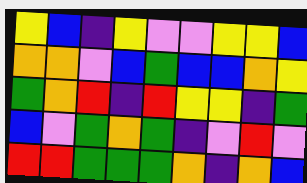[["yellow", "blue", "indigo", "yellow", "violet", "violet", "yellow", "yellow", "blue"], ["orange", "orange", "violet", "blue", "green", "blue", "blue", "orange", "yellow"], ["green", "orange", "red", "indigo", "red", "yellow", "yellow", "indigo", "green"], ["blue", "violet", "green", "orange", "green", "indigo", "violet", "red", "violet"], ["red", "red", "green", "green", "green", "orange", "indigo", "orange", "blue"]]